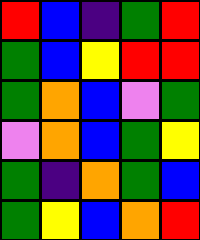[["red", "blue", "indigo", "green", "red"], ["green", "blue", "yellow", "red", "red"], ["green", "orange", "blue", "violet", "green"], ["violet", "orange", "blue", "green", "yellow"], ["green", "indigo", "orange", "green", "blue"], ["green", "yellow", "blue", "orange", "red"]]